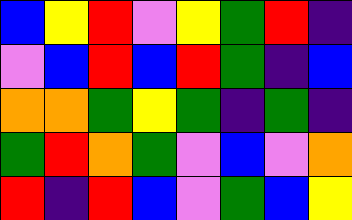[["blue", "yellow", "red", "violet", "yellow", "green", "red", "indigo"], ["violet", "blue", "red", "blue", "red", "green", "indigo", "blue"], ["orange", "orange", "green", "yellow", "green", "indigo", "green", "indigo"], ["green", "red", "orange", "green", "violet", "blue", "violet", "orange"], ["red", "indigo", "red", "blue", "violet", "green", "blue", "yellow"]]